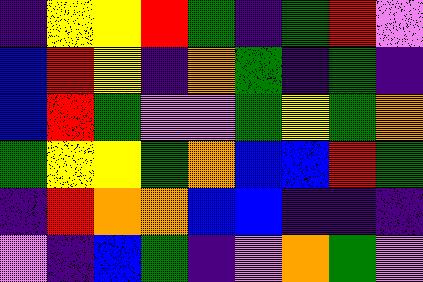[["indigo", "yellow", "yellow", "red", "green", "indigo", "green", "red", "violet"], ["blue", "red", "yellow", "indigo", "orange", "green", "indigo", "green", "indigo"], ["blue", "red", "green", "violet", "violet", "green", "yellow", "green", "orange"], ["green", "yellow", "yellow", "green", "orange", "blue", "blue", "red", "green"], ["indigo", "red", "orange", "orange", "blue", "blue", "indigo", "indigo", "indigo"], ["violet", "indigo", "blue", "green", "indigo", "violet", "orange", "green", "violet"]]